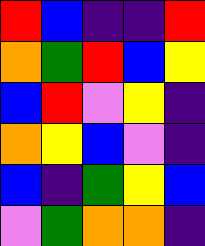[["red", "blue", "indigo", "indigo", "red"], ["orange", "green", "red", "blue", "yellow"], ["blue", "red", "violet", "yellow", "indigo"], ["orange", "yellow", "blue", "violet", "indigo"], ["blue", "indigo", "green", "yellow", "blue"], ["violet", "green", "orange", "orange", "indigo"]]